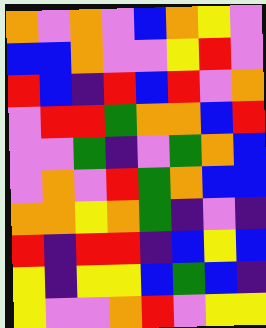[["orange", "violet", "orange", "violet", "blue", "orange", "yellow", "violet"], ["blue", "blue", "orange", "violet", "violet", "yellow", "red", "violet"], ["red", "blue", "indigo", "red", "blue", "red", "violet", "orange"], ["violet", "red", "red", "green", "orange", "orange", "blue", "red"], ["violet", "violet", "green", "indigo", "violet", "green", "orange", "blue"], ["violet", "orange", "violet", "red", "green", "orange", "blue", "blue"], ["orange", "orange", "yellow", "orange", "green", "indigo", "violet", "indigo"], ["red", "indigo", "red", "red", "indigo", "blue", "yellow", "blue"], ["yellow", "indigo", "yellow", "yellow", "blue", "green", "blue", "indigo"], ["yellow", "violet", "violet", "orange", "red", "violet", "yellow", "yellow"]]